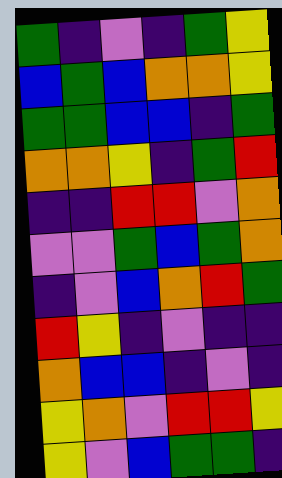[["green", "indigo", "violet", "indigo", "green", "yellow"], ["blue", "green", "blue", "orange", "orange", "yellow"], ["green", "green", "blue", "blue", "indigo", "green"], ["orange", "orange", "yellow", "indigo", "green", "red"], ["indigo", "indigo", "red", "red", "violet", "orange"], ["violet", "violet", "green", "blue", "green", "orange"], ["indigo", "violet", "blue", "orange", "red", "green"], ["red", "yellow", "indigo", "violet", "indigo", "indigo"], ["orange", "blue", "blue", "indigo", "violet", "indigo"], ["yellow", "orange", "violet", "red", "red", "yellow"], ["yellow", "violet", "blue", "green", "green", "indigo"]]